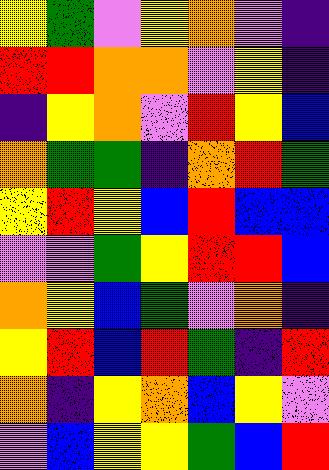[["yellow", "green", "violet", "yellow", "orange", "violet", "indigo"], ["red", "red", "orange", "orange", "violet", "yellow", "indigo"], ["indigo", "yellow", "orange", "violet", "red", "yellow", "blue"], ["orange", "green", "green", "indigo", "orange", "red", "green"], ["yellow", "red", "yellow", "blue", "red", "blue", "blue"], ["violet", "violet", "green", "yellow", "red", "red", "blue"], ["orange", "yellow", "blue", "green", "violet", "orange", "indigo"], ["yellow", "red", "blue", "red", "green", "indigo", "red"], ["orange", "indigo", "yellow", "orange", "blue", "yellow", "violet"], ["violet", "blue", "yellow", "yellow", "green", "blue", "red"]]